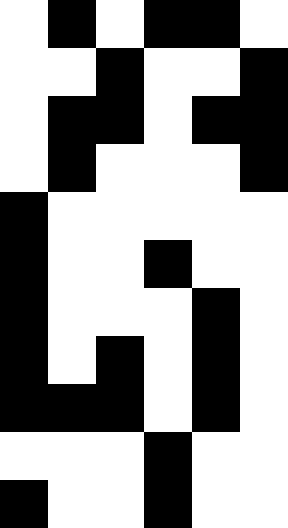[["white", "black", "white", "black", "black", "white"], ["white", "white", "black", "white", "white", "black"], ["white", "black", "black", "white", "black", "black"], ["white", "black", "white", "white", "white", "black"], ["black", "white", "white", "white", "white", "white"], ["black", "white", "white", "black", "white", "white"], ["black", "white", "white", "white", "black", "white"], ["black", "white", "black", "white", "black", "white"], ["black", "black", "black", "white", "black", "white"], ["white", "white", "white", "black", "white", "white"], ["black", "white", "white", "black", "white", "white"]]